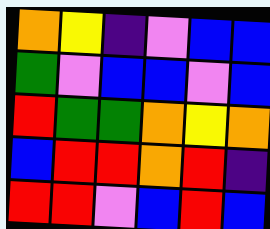[["orange", "yellow", "indigo", "violet", "blue", "blue"], ["green", "violet", "blue", "blue", "violet", "blue"], ["red", "green", "green", "orange", "yellow", "orange"], ["blue", "red", "red", "orange", "red", "indigo"], ["red", "red", "violet", "blue", "red", "blue"]]